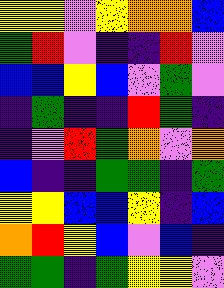[["yellow", "yellow", "violet", "yellow", "orange", "orange", "blue"], ["green", "red", "violet", "indigo", "indigo", "red", "violet"], ["blue", "blue", "yellow", "blue", "violet", "green", "violet"], ["indigo", "green", "indigo", "indigo", "red", "green", "indigo"], ["indigo", "violet", "red", "green", "orange", "violet", "orange"], ["blue", "indigo", "indigo", "green", "green", "indigo", "green"], ["yellow", "yellow", "blue", "blue", "yellow", "indigo", "blue"], ["orange", "red", "yellow", "blue", "violet", "blue", "indigo"], ["green", "green", "indigo", "green", "yellow", "yellow", "violet"]]